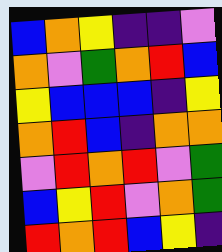[["blue", "orange", "yellow", "indigo", "indigo", "violet"], ["orange", "violet", "green", "orange", "red", "blue"], ["yellow", "blue", "blue", "blue", "indigo", "yellow"], ["orange", "red", "blue", "indigo", "orange", "orange"], ["violet", "red", "orange", "red", "violet", "green"], ["blue", "yellow", "red", "violet", "orange", "green"], ["red", "orange", "red", "blue", "yellow", "indigo"]]